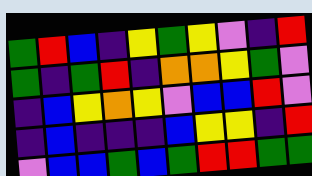[["green", "red", "blue", "indigo", "yellow", "green", "yellow", "violet", "indigo", "red"], ["green", "indigo", "green", "red", "indigo", "orange", "orange", "yellow", "green", "violet"], ["indigo", "blue", "yellow", "orange", "yellow", "violet", "blue", "blue", "red", "violet"], ["indigo", "blue", "indigo", "indigo", "indigo", "blue", "yellow", "yellow", "indigo", "red"], ["violet", "blue", "blue", "green", "blue", "green", "red", "red", "green", "green"]]